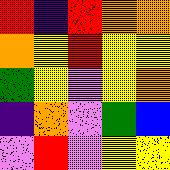[["red", "indigo", "red", "orange", "orange"], ["orange", "yellow", "red", "yellow", "yellow"], ["green", "yellow", "violet", "yellow", "orange"], ["indigo", "orange", "violet", "green", "blue"], ["violet", "red", "violet", "yellow", "yellow"]]